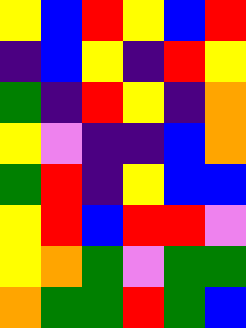[["yellow", "blue", "red", "yellow", "blue", "red"], ["indigo", "blue", "yellow", "indigo", "red", "yellow"], ["green", "indigo", "red", "yellow", "indigo", "orange"], ["yellow", "violet", "indigo", "indigo", "blue", "orange"], ["green", "red", "indigo", "yellow", "blue", "blue"], ["yellow", "red", "blue", "red", "red", "violet"], ["yellow", "orange", "green", "violet", "green", "green"], ["orange", "green", "green", "red", "green", "blue"]]